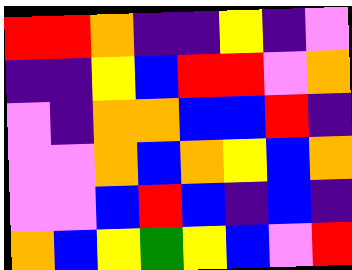[["red", "red", "orange", "indigo", "indigo", "yellow", "indigo", "violet"], ["indigo", "indigo", "yellow", "blue", "red", "red", "violet", "orange"], ["violet", "indigo", "orange", "orange", "blue", "blue", "red", "indigo"], ["violet", "violet", "orange", "blue", "orange", "yellow", "blue", "orange"], ["violet", "violet", "blue", "red", "blue", "indigo", "blue", "indigo"], ["orange", "blue", "yellow", "green", "yellow", "blue", "violet", "red"]]